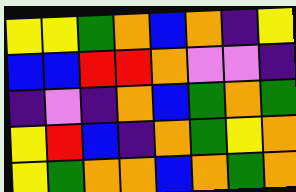[["yellow", "yellow", "green", "orange", "blue", "orange", "indigo", "yellow"], ["blue", "blue", "red", "red", "orange", "violet", "violet", "indigo"], ["indigo", "violet", "indigo", "orange", "blue", "green", "orange", "green"], ["yellow", "red", "blue", "indigo", "orange", "green", "yellow", "orange"], ["yellow", "green", "orange", "orange", "blue", "orange", "green", "orange"]]